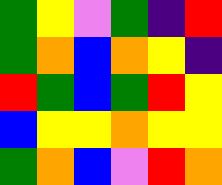[["green", "yellow", "violet", "green", "indigo", "red"], ["green", "orange", "blue", "orange", "yellow", "indigo"], ["red", "green", "blue", "green", "red", "yellow"], ["blue", "yellow", "yellow", "orange", "yellow", "yellow"], ["green", "orange", "blue", "violet", "red", "orange"]]